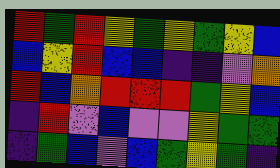[["red", "green", "red", "yellow", "green", "yellow", "green", "yellow", "blue"], ["blue", "yellow", "red", "blue", "blue", "indigo", "indigo", "violet", "orange"], ["red", "blue", "orange", "red", "red", "red", "green", "yellow", "blue"], ["indigo", "red", "violet", "blue", "violet", "violet", "yellow", "green", "green"], ["indigo", "green", "blue", "violet", "blue", "green", "yellow", "green", "indigo"]]